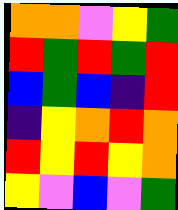[["orange", "orange", "violet", "yellow", "green"], ["red", "green", "red", "green", "red"], ["blue", "green", "blue", "indigo", "red"], ["indigo", "yellow", "orange", "red", "orange"], ["red", "yellow", "red", "yellow", "orange"], ["yellow", "violet", "blue", "violet", "green"]]